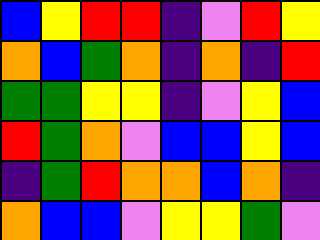[["blue", "yellow", "red", "red", "indigo", "violet", "red", "yellow"], ["orange", "blue", "green", "orange", "indigo", "orange", "indigo", "red"], ["green", "green", "yellow", "yellow", "indigo", "violet", "yellow", "blue"], ["red", "green", "orange", "violet", "blue", "blue", "yellow", "blue"], ["indigo", "green", "red", "orange", "orange", "blue", "orange", "indigo"], ["orange", "blue", "blue", "violet", "yellow", "yellow", "green", "violet"]]